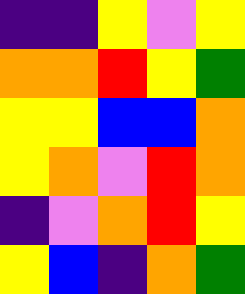[["indigo", "indigo", "yellow", "violet", "yellow"], ["orange", "orange", "red", "yellow", "green"], ["yellow", "yellow", "blue", "blue", "orange"], ["yellow", "orange", "violet", "red", "orange"], ["indigo", "violet", "orange", "red", "yellow"], ["yellow", "blue", "indigo", "orange", "green"]]